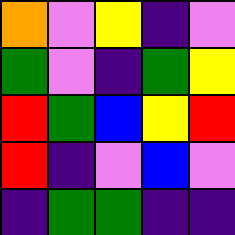[["orange", "violet", "yellow", "indigo", "violet"], ["green", "violet", "indigo", "green", "yellow"], ["red", "green", "blue", "yellow", "red"], ["red", "indigo", "violet", "blue", "violet"], ["indigo", "green", "green", "indigo", "indigo"]]